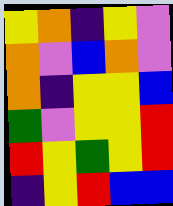[["yellow", "orange", "indigo", "yellow", "violet"], ["orange", "violet", "blue", "orange", "violet"], ["orange", "indigo", "yellow", "yellow", "blue"], ["green", "violet", "yellow", "yellow", "red"], ["red", "yellow", "green", "yellow", "red"], ["indigo", "yellow", "red", "blue", "blue"]]